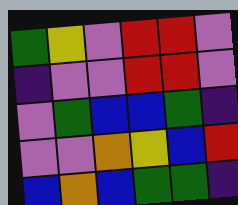[["green", "yellow", "violet", "red", "red", "violet"], ["indigo", "violet", "violet", "red", "red", "violet"], ["violet", "green", "blue", "blue", "green", "indigo"], ["violet", "violet", "orange", "yellow", "blue", "red"], ["blue", "orange", "blue", "green", "green", "indigo"]]